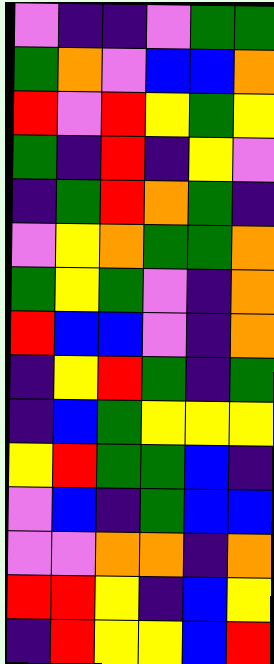[["violet", "indigo", "indigo", "violet", "green", "green"], ["green", "orange", "violet", "blue", "blue", "orange"], ["red", "violet", "red", "yellow", "green", "yellow"], ["green", "indigo", "red", "indigo", "yellow", "violet"], ["indigo", "green", "red", "orange", "green", "indigo"], ["violet", "yellow", "orange", "green", "green", "orange"], ["green", "yellow", "green", "violet", "indigo", "orange"], ["red", "blue", "blue", "violet", "indigo", "orange"], ["indigo", "yellow", "red", "green", "indigo", "green"], ["indigo", "blue", "green", "yellow", "yellow", "yellow"], ["yellow", "red", "green", "green", "blue", "indigo"], ["violet", "blue", "indigo", "green", "blue", "blue"], ["violet", "violet", "orange", "orange", "indigo", "orange"], ["red", "red", "yellow", "indigo", "blue", "yellow"], ["indigo", "red", "yellow", "yellow", "blue", "red"]]